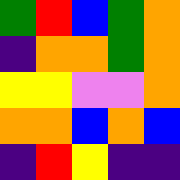[["green", "red", "blue", "green", "orange"], ["indigo", "orange", "orange", "green", "orange"], ["yellow", "yellow", "violet", "violet", "orange"], ["orange", "orange", "blue", "orange", "blue"], ["indigo", "red", "yellow", "indigo", "indigo"]]